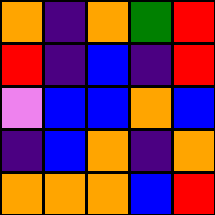[["orange", "indigo", "orange", "green", "red"], ["red", "indigo", "blue", "indigo", "red"], ["violet", "blue", "blue", "orange", "blue"], ["indigo", "blue", "orange", "indigo", "orange"], ["orange", "orange", "orange", "blue", "red"]]